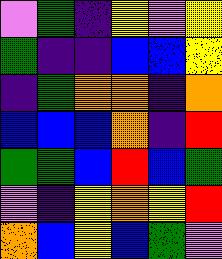[["violet", "green", "indigo", "yellow", "violet", "yellow"], ["green", "indigo", "indigo", "blue", "blue", "yellow"], ["indigo", "green", "orange", "orange", "indigo", "orange"], ["blue", "blue", "blue", "orange", "indigo", "red"], ["green", "green", "blue", "red", "blue", "green"], ["violet", "indigo", "yellow", "orange", "yellow", "red"], ["orange", "blue", "yellow", "blue", "green", "violet"]]